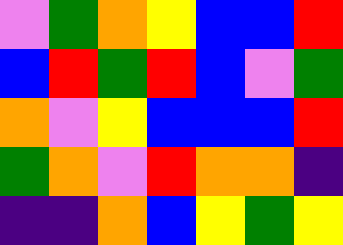[["violet", "green", "orange", "yellow", "blue", "blue", "red"], ["blue", "red", "green", "red", "blue", "violet", "green"], ["orange", "violet", "yellow", "blue", "blue", "blue", "red"], ["green", "orange", "violet", "red", "orange", "orange", "indigo"], ["indigo", "indigo", "orange", "blue", "yellow", "green", "yellow"]]